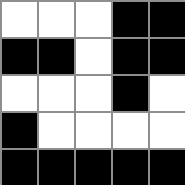[["white", "white", "white", "black", "black"], ["black", "black", "white", "black", "black"], ["white", "white", "white", "black", "white"], ["black", "white", "white", "white", "white"], ["black", "black", "black", "black", "black"]]